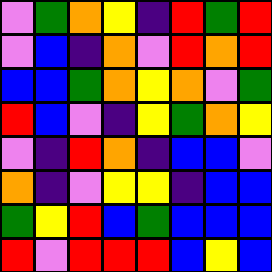[["violet", "green", "orange", "yellow", "indigo", "red", "green", "red"], ["violet", "blue", "indigo", "orange", "violet", "red", "orange", "red"], ["blue", "blue", "green", "orange", "yellow", "orange", "violet", "green"], ["red", "blue", "violet", "indigo", "yellow", "green", "orange", "yellow"], ["violet", "indigo", "red", "orange", "indigo", "blue", "blue", "violet"], ["orange", "indigo", "violet", "yellow", "yellow", "indigo", "blue", "blue"], ["green", "yellow", "red", "blue", "green", "blue", "blue", "blue"], ["red", "violet", "red", "red", "red", "blue", "yellow", "blue"]]